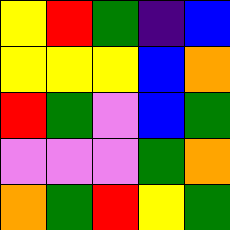[["yellow", "red", "green", "indigo", "blue"], ["yellow", "yellow", "yellow", "blue", "orange"], ["red", "green", "violet", "blue", "green"], ["violet", "violet", "violet", "green", "orange"], ["orange", "green", "red", "yellow", "green"]]